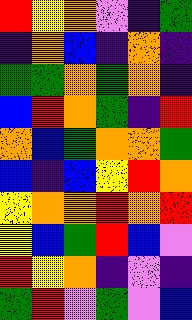[["red", "yellow", "orange", "violet", "indigo", "green"], ["indigo", "orange", "blue", "indigo", "orange", "indigo"], ["green", "green", "orange", "green", "orange", "indigo"], ["blue", "red", "orange", "green", "indigo", "red"], ["orange", "blue", "green", "orange", "orange", "green"], ["blue", "indigo", "blue", "yellow", "red", "orange"], ["yellow", "orange", "orange", "red", "orange", "red"], ["yellow", "blue", "green", "red", "blue", "violet"], ["red", "yellow", "orange", "indigo", "violet", "indigo"], ["green", "red", "violet", "green", "violet", "blue"]]